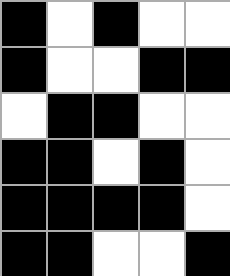[["black", "white", "black", "white", "white"], ["black", "white", "white", "black", "black"], ["white", "black", "black", "white", "white"], ["black", "black", "white", "black", "white"], ["black", "black", "black", "black", "white"], ["black", "black", "white", "white", "black"]]